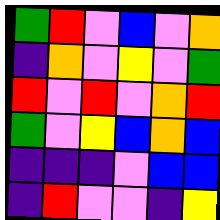[["green", "red", "violet", "blue", "violet", "orange"], ["indigo", "orange", "violet", "yellow", "violet", "green"], ["red", "violet", "red", "violet", "orange", "red"], ["green", "violet", "yellow", "blue", "orange", "blue"], ["indigo", "indigo", "indigo", "violet", "blue", "blue"], ["indigo", "red", "violet", "violet", "indigo", "yellow"]]